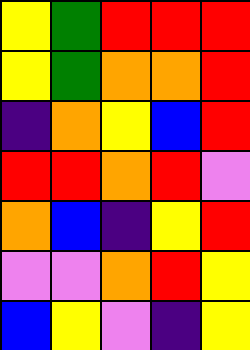[["yellow", "green", "red", "red", "red"], ["yellow", "green", "orange", "orange", "red"], ["indigo", "orange", "yellow", "blue", "red"], ["red", "red", "orange", "red", "violet"], ["orange", "blue", "indigo", "yellow", "red"], ["violet", "violet", "orange", "red", "yellow"], ["blue", "yellow", "violet", "indigo", "yellow"]]